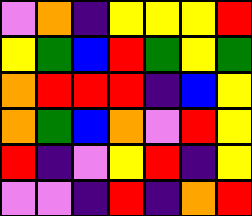[["violet", "orange", "indigo", "yellow", "yellow", "yellow", "red"], ["yellow", "green", "blue", "red", "green", "yellow", "green"], ["orange", "red", "red", "red", "indigo", "blue", "yellow"], ["orange", "green", "blue", "orange", "violet", "red", "yellow"], ["red", "indigo", "violet", "yellow", "red", "indigo", "yellow"], ["violet", "violet", "indigo", "red", "indigo", "orange", "red"]]